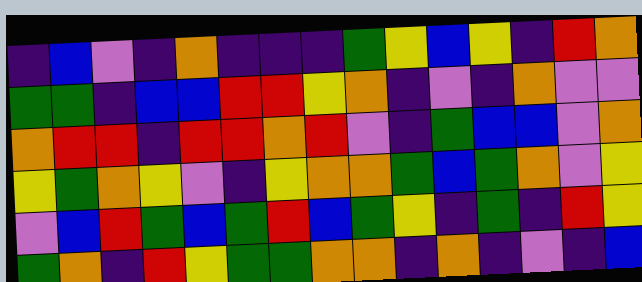[["indigo", "blue", "violet", "indigo", "orange", "indigo", "indigo", "indigo", "green", "yellow", "blue", "yellow", "indigo", "red", "orange"], ["green", "green", "indigo", "blue", "blue", "red", "red", "yellow", "orange", "indigo", "violet", "indigo", "orange", "violet", "violet"], ["orange", "red", "red", "indigo", "red", "red", "orange", "red", "violet", "indigo", "green", "blue", "blue", "violet", "orange"], ["yellow", "green", "orange", "yellow", "violet", "indigo", "yellow", "orange", "orange", "green", "blue", "green", "orange", "violet", "yellow"], ["violet", "blue", "red", "green", "blue", "green", "red", "blue", "green", "yellow", "indigo", "green", "indigo", "red", "yellow"], ["green", "orange", "indigo", "red", "yellow", "green", "green", "orange", "orange", "indigo", "orange", "indigo", "violet", "indigo", "blue"]]